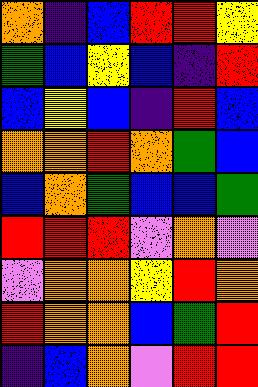[["orange", "indigo", "blue", "red", "red", "yellow"], ["green", "blue", "yellow", "blue", "indigo", "red"], ["blue", "yellow", "blue", "indigo", "red", "blue"], ["orange", "orange", "red", "orange", "green", "blue"], ["blue", "orange", "green", "blue", "blue", "green"], ["red", "red", "red", "violet", "orange", "violet"], ["violet", "orange", "orange", "yellow", "red", "orange"], ["red", "orange", "orange", "blue", "green", "red"], ["indigo", "blue", "orange", "violet", "red", "red"]]